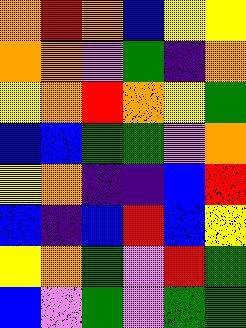[["orange", "red", "orange", "blue", "yellow", "yellow"], ["orange", "orange", "violet", "green", "indigo", "orange"], ["yellow", "orange", "red", "orange", "yellow", "green"], ["blue", "blue", "green", "green", "violet", "orange"], ["yellow", "orange", "indigo", "indigo", "blue", "red"], ["blue", "indigo", "blue", "red", "blue", "yellow"], ["yellow", "orange", "green", "violet", "red", "green"], ["blue", "violet", "green", "violet", "green", "green"]]